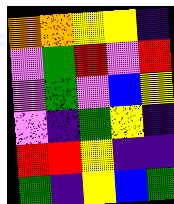[["orange", "orange", "yellow", "yellow", "indigo"], ["violet", "green", "red", "violet", "red"], ["violet", "green", "violet", "blue", "yellow"], ["violet", "indigo", "green", "yellow", "indigo"], ["red", "red", "yellow", "indigo", "indigo"], ["green", "indigo", "yellow", "blue", "green"]]